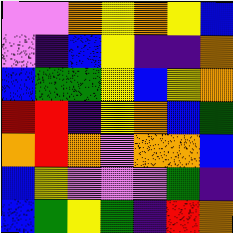[["violet", "violet", "orange", "yellow", "orange", "yellow", "blue"], ["violet", "indigo", "blue", "yellow", "indigo", "indigo", "orange"], ["blue", "green", "green", "yellow", "blue", "yellow", "orange"], ["red", "red", "indigo", "yellow", "orange", "blue", "green"], ["orange", "red", "orange", "violet", "orange", "orange", "blue"], ["blue", "yellow", "violet", "violet", "violet", "green", "indigo"], ["blue", "green", "yellow", "green", "indigo", "red", "orange"]]